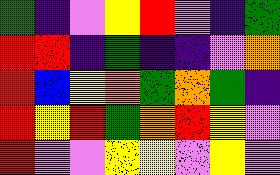[["green", "indigo", "violet", "yellow", "red", "violet", "indigo", "green"], ["red", "red", "indigo", "green", "indigo", "indigo", "violet", "orange"], ["red", "blue", "yellow", "orange", "green", "orange", "green", "indigo"], ["red", "yellow", "red", "green", "orange", "red", "yellow", "violet"], ["red", "violet", "violet", "yellow", "yellow", "violet", "yellow", "violet"]]